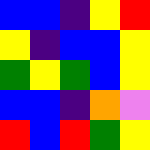[["blue", "blue", "indigo", "yellow", "red"], ["yellow", "indigo", "blue", "blue", "yellow"], ["green", "yellow", "green", "blue", "yellow"], ["blue", "blue", "indigo", "orange", "violet"], ["red", "blue", "red", "green", "yellow"]]